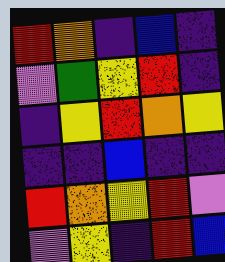[["red", "orange", "indigo", "blue", "indigo"], ["violet", "green", "yellow", "red", "indigo"], ["indigo", "yellow", "red", "orange", "yellow"], ["indigo", "indigo", "blue", "indigo", "indigo"], ["red", "orange", "yellow", "red", "violet"], ["violet", "yellow", "indigo", "red", "blue"]]